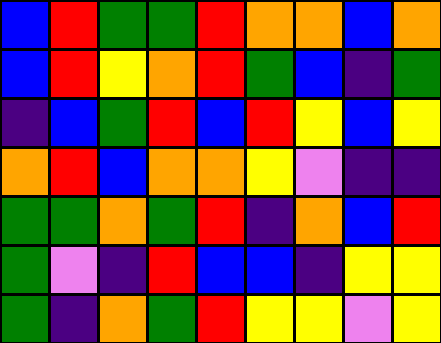[["blue", "red", "green", "green", "red", "orange", "orange", "blue", "orange"], ["blue", "red", "yellow", "orange", "red", "green", "blue", "indigo", "green"], ["indigo", "blue", "green", "red", "blue", "red", "yellow", "blue", "yellow"], ["orange", "red", "blue", "orange", "orange", "yellow", "violet", "indigo", "indigo"], ["green", "green", "orange", "green", "red", "indigo", "orange", "blue", "red"], ["green", "violet", "indigo", "red", "blue", "blue", "indigo", "yellow", "yellow"], ["green", "indigo", "orange", "green", "red", "yellow", "yellow", "violet", "yellow"]]